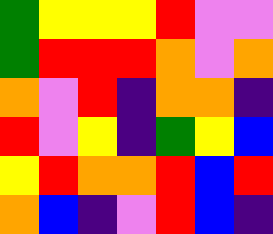[["green", "yellow", "yellow", "yellow", "red", "violet", "violet"], ["green", "red", "red", "red", "orange", "violet", "orange"], ["orange", "violet", "red", "indigo", "orange", "orange", "indigo"], ["red", "violet", "yellow", "indigo", "green", "yellow", "blue"], ["yellow", "red", "orange", "orange", "red", "blue", "red"], ["orange", "blue", "indigo", "violet", "red", "blue", "indigo"]]